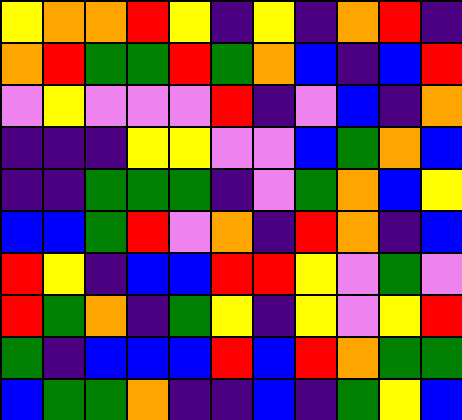[["yellow", "orange", "orange", "red", "yellow", "indigo", "yellow", "indigo", "orange", "red", "indigo"], ["orange", "red", "green", "green", "red", "green", "orange", "blue", "indigo", "blue", "red"], ["violet", "yellow", "violet", "violet", "violet", "red", "indigo", "violet", "blue", "indigo", "orange"], ["indigo", "indigo", "indigo", "yellow", "yellow", "violet", "violet", "blue", "green", "orange", "blue"], ["indigo", "indigo", "green", "green", "green", "indigo", "violet", "green", "orange", "blue", "yellow"], ["blue", "blue", "green", "red", "violet", "orange", "indigo", "red", "orange", "indigo", "blue"], ["red", "yellow", "indigo", "blue", "blue", "red", "red", "yellow", "violet", "green", "violet"], ["red", "green", "orange", "indigo", "green", "yellow", "indigo", "yellow", "violet", "yellow", "red"], ["green", "indigo", "blue", "blue", "blue", "red", "blue", "red", "orange", "green", "green"], ["blue", "green", "green", "orange", "indigo", "indigo", "blue", "indigo", "green", "yellow", "blue"]]